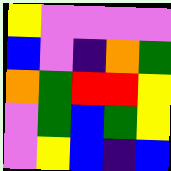[["yellow", "violet", "violet", "violet", "violet"], ["blue", "violet", "indigo", "orange", "green"], ["orange", "green", "red", "red", "yellow"], ["violet", "green", "blue", "green", "yellow"], ["violet", "yellow", "blue", "indigo", "blue"]]